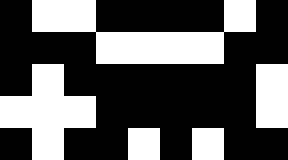[["black", "white", "white", "black", "black", "black", "black", "white", "black"], ["black", "black", "black", "white", "white", "white", "white", "black", "black"], ["black", "white", "black", "black", "black", "black", "black", "black", "white"], ["white", "white", "white", "black", "black", "black", "black", "black", "white"], ["black", "white", "black", "black", "white", "black", "white", "black", "black"]]